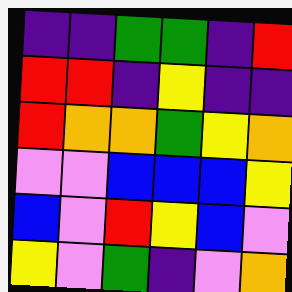[["indigo", "indigo", "green", "green", "indigo", "red"], ["red", "red", "indigo", "yellow", "indigo", "indigo"], ["red", "orange", "orange", "green", "yellow", "orange"], ["violet", "violet", "blue", "blue", "blue", "yellow"], ["blue", "violet", "red", "yellow", "blue", "violet"], ["yellow", "violet", "green", "indigo", "violet", "orange"]]